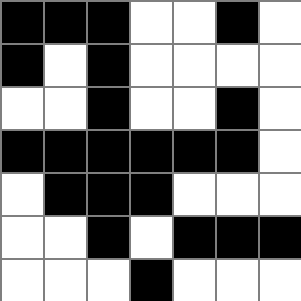[["black", "black", "black", "white", "white", "black", "white"], ["black", "white", "black", "white", "white", "white", "white"], ["white", "white", "black", "white", "white", "black", "white"], ["black", "black", "black", "black", "black", "black", "white"], ["white", "black", "black", "black", "white", "white", "white"], ["white", "white", "black", "white", "black", "black", "black"], ["white", "white", "white", "black", "white", "white", "white"]]